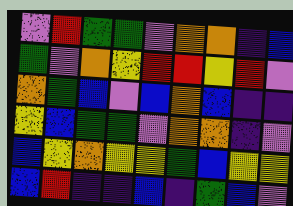[["violet", "red", "green", "green", "violet", "orange", "orange", "indigo", "blue"], ["green", "violet", "orange", "yellow", "red", "red", "yellow", "red", "violet"], ["orange", "green", "blue", "violet", "blue", "orange", "blue", "indigo", "indigo"], ["yellow", "blue", "green", "green", "violet", "orange", "orange", "indigo", "violet"], ["blue", "yellow", "orange", "yellow", "yellow", "green", "blue", "yellow", "yellow"], ["blue", "red", "indigo", "indigo", "blue", "indigo", "green", "blue", "violet"]]